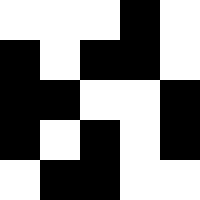[["white", "white", "white", "black", "white"], ["black", "white", "black", "black", "white"], ["black", "black", "white", "white", "black"], ["black", "white", "black", "white", "black"], ["white", "black", "black", "white", "white"]]